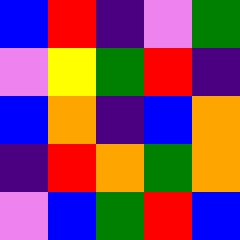[["blue", "red", "indigo", "violet", "green"], ["violet", "yellow", "green", "red", "indigo"], ["blue", "orange", "indigo", "blue", "orange"], ["indigo", "red", "orange", "green", "orange"], ["violet", "blue", "green", "red", "blue"]]